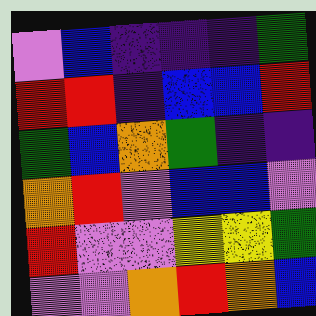[["violet", "blue", "indigo", "indigo", "indigo", "green"], ["red", "red", "indigo", "blue", "blue", "red"], ["green", "blue", "orange", "green", "indigo", "indigo"], ["orange", "red", "violet", "blue", "blue", "violet"], ["red", "violet", "violet", "yellow", "yellow", "green"], ["violet", "violet", "orange", "red", "orange", "blue"]]